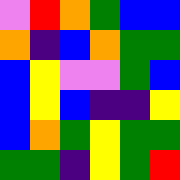[["violet", "red", "orange", "green", "blue", "blue"], ["orange", "indigo", "blue", "orange", "green", "green"], ["blue", "yellow", "violet", "violet", "green", "blue"], ["blue", "yellow", "blue", "indigo", "indigo", "yellow"], ["blue", "orange", "green", "yellow", "green", "green"], ["green", "green", "indigo", "yellow", "green", "red"]]